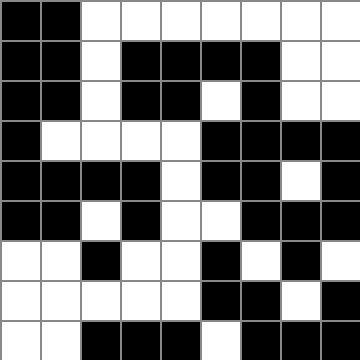[["black", "black", "white", "white", "white", "white", "white", "white", "white"], ["black", "black", "white", "black", "black", "black", "black", "white", "white"], ["black", "black", "white", "black", "black", "white", "black", "white", "white"], ["black", "white", "white", "white", "white", "black", "black", "black", "black"], ["black", "black", "black", "black", "white", "black", "black", "white", "black"], ["black", "black", "white", "black", "white", "white", "black", "black", "black"], ["white", "white", "black", "white", "white", "black", "white", "black", "white"], ["white", "white", "white", "white", "white", "black", "black", "white", "black"], ["white", "white", "black", "black", "black", "white", "black", "black", "black"]]